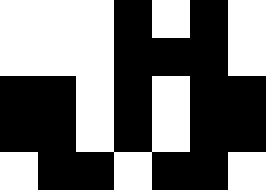[["white", "white", "white", "black", "white", "black", "white"], ["white", "white", "white", "black", "black", "black", "white"], ["black", "black", "white", "black", "white", "black", "black"], ["black", "black", "white", "black", "white", "black", "black"], ["white", "black", "black", "white", "black", "black", "white"]]